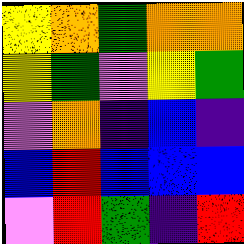[["yellow", "orange", "green", "orange", "orange"], ["yellow", "green", "violet", "yellow", "green"], ["violet", "orange", "indigo", "blue", "indigo"], ["blue", "red", "blue", "blue", "blue"], ["violet", "red", "green", "indigo", "red"]]